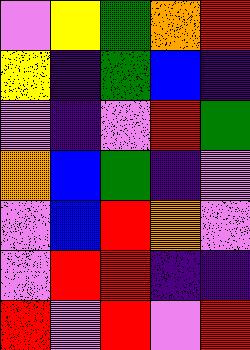[["violet", "yellow", "green", "orange", "red"], ["yellow", "indigo", "green", "blue", "indigo"], ["violet", "indigo", "violet", "red", "green"], ["orange", "blue", "green", "indigo", "violet"], ["violet", "blue", "red", "orange", "violet"], ["violet", "red", "red", "indigo", "indigo"], ["red", "violet", "red", "violet", "red"]]